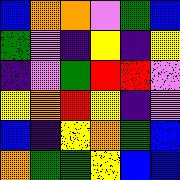[["blue", "orange", "orange", "violet", "green", "blue"], ["green", "violet", "indigo", "yellow", "indigo", "yellow"], ["indigo", "violet", "green", "red", "red", "violet"], ["yellow", "orange", "red", "yellow", "indigo", "violet"], ["blue", "indigo", "yellow", "orange", "green", "blue"], ["orange", "green", "green", "yellow", "blue", "blue"]]